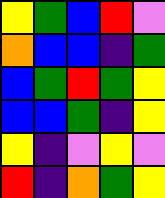[["yellow", "green", "blue", "red", "violet"], ["orange", "blue", "blue", "indigo", "green"], ["blue", "green", "red", "green", "yellow"], ["blue", "blue", "green", "indigo", "yellow"], ["yellow", "indigo", "violet", "yellow", "violet"], ["red", "indigo", "orange", "green", "yellow"]]